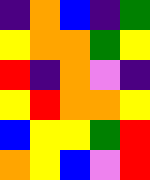[["indigo", "orange", "blue", "indigo", "green"], ["yellow", "orange", "orange", "green", "yellow"], ["red", "indigo", "orange", "violet", "indigo"], ["yellow", "red", "orange", "orange", "yellow"], ["blue", "yellow", "yellow", "green", "red"], ["orange", "yellow", "blue", "violet", "red"]]